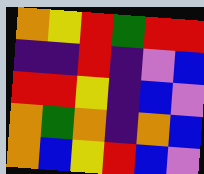[["orange", "yellow", "red", "green", "red", "red"], ["indigo", "indigo", "red", "indigo", "violet", "blue"], ["red", "red", "yellow", "indigo", "blue", "violet"], ["orange", "green", "orange", "indigo", "orange", "blue"], ["orange", "blue", "yellow", "red", "blue", "violet"]]